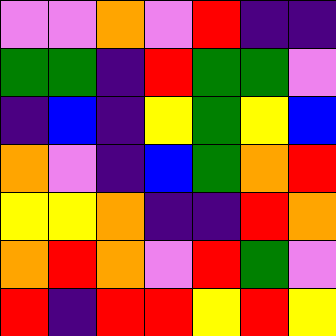[["violet", "violet", "orange", "violet", "red", "indigo", "indigo"], ["green", "green", "indigo", "red", "green", "green", "violet"], ["indigo", "blue", "indigo", "yellow", "green", "yellow", "blue"], ["orange", "violet", "indigo", "blue", "green", "orange", "red"], ["yellow", "yellow", "orange", "indigo", "indigo", "red", "orange"], ["orange", "red", "orange", "violet", "red", "green", "violet"], ["red", "indigo", "red", "red", "yellow", "red", "yellow"]]